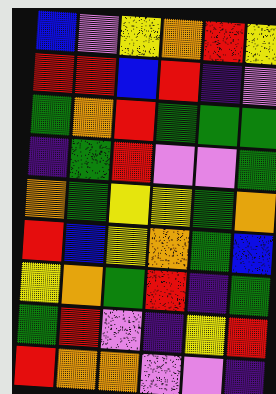[["blue", "violet", "yellow", "orange", "red", "yellow"], ["red", "red", "blue", "red", "indigo", "violet"], ["green", "orange", "red", "green", "green", "green"], ["indigo", "green", "red", "violet", "violet", "green"], ["orange", "green", "yellow", "yellow", "green", "orange"], ["red", "blue", "yellow", "orange", "green", "blue"], ["yellow", "orange", "green", "red", "indigo", "green"], ["green", "red", "violet", "indigo", "yellow", "red"], ["red", "orange", "orange", "violet", "violet", "indigo"]]